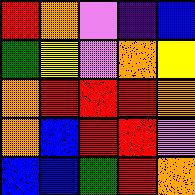[["red", "orange", "violet", "indigo", "blue"], ["green", "yellow", "violet", "orange", "yellow"], ["orange", "red", "red", "red", "orange"], ["orange", "blue", "red", "red", "violet"], ["blue", "blue", "green", "red", "orange"]]